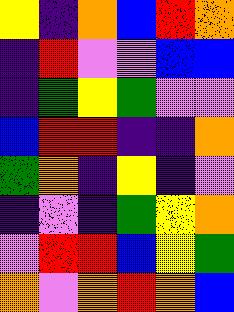[["yellow", "indigo", "orange", "blue", "red", "orange"], ["indigo", "red", "violet", "violet", "blue", "blue"], ["indigo", "green", "yellow", "green", "violet", "violet"], ["blue", "red", "red", "indigo", "indigo", "orange"], ["green", "orange", "indigo", "yellow", "indigo", "violet"], ["indigo", "violet", "indigo", "green", "yellow", "orange"], ["violet", "red", "red", "blue", "yellow", "green"], ["orange", "violet", "orange", "red", "orange", "blue"]]